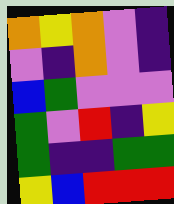[["orange", "yellow", "orange", "violet", "indigo"], ["violet", "indigo", "orange", "violet", "indigo"], ["blue", "green", "violet", "violet", "violet"], ["green", "violet", "red", "indigo", "yellow"], ["green", "indigo", "indigo", "green", "green"], ["yellow", "blue", "red", "red", "red"]]